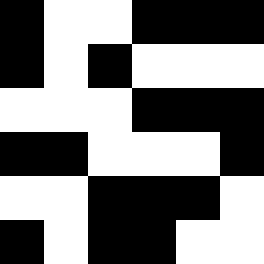[["black", "white", "white", "black", "black", "black"], ["black", "white", "black", "white", "white", "white"], ["white", "white", "white", "black", "black", "black"], ["black", "black", "white", "white", "white", "black"], ["white", "white", "black", "black", "black", "white"], ["black", "white", "black", "black", "white", "white"]]